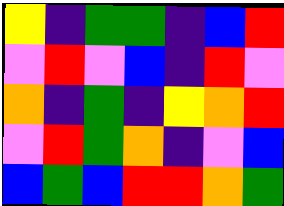[["yellow", "indigo", "green", "green", "indigo", "blue", "red"], ["violet", "red", "violet", "blue", "indigo", "red", "violet"], ["orange", "indigo", "green", "indigo", "yellow", "orange", "red"], ["violet", "red", "green", "orange", "indigo", "violet", "blue"], ["blue", "green", "blue", "red", "red", "orange", "green"]]